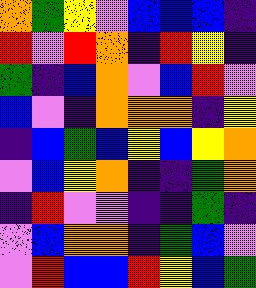[["orange", "green", "yellow", "violet", "blue", "blue", "blue", "indigo"], ["red", "violet", "red", "orange", "indigo", "red", "yellow", "indigo"], ["green", "indigo", "blue", "orange", "violet", "blue", "red", "violet"], ["blue", "violet", "indigo", "orange", "orange", "orange", "indigo", "yellow"], ["indigo", "blue", "green", "blue", "yellow", "blue", "yellow", "orange"], ["violet", "blue", "yellow", "orange", "indigo", "indigo", "green", "orange"], ["indigo", "red", "violet", "violet", "indigo", "indigo", "green", "indigo"], ["violet", "blue", "orange", "orange", "indigo", "green", "blue", "violet"], ["violet", "red", "blue", "blue", "red", "yellow", "blue", "green"]]